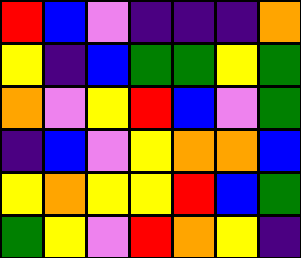[["red", "blue", "violet", "indigo", "indigo", "indigo", "orange"], ["yellow", "indigo", "blue", "green", "green", "yellow", "green"], ["orange", "violet", "yellow", "red", "blue", "violet", "green"], ["indigo", "blue", "violet", "yellow", "orange", "orange", "blue"], ["yellow", "orange", "yellow", "yellow", "red", "blue", "green"], ["green", "yellow", "violet", "red", "orange", "yellow", "indigo"]]